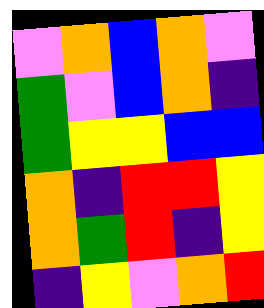[["violet", "orange", "blue", "orange", "violet"], ["green", "violet", "blue", "orange", "indigo"], ["green", "yellow", "yellow", "blue", "blue"], ["orange", "indigo", "red", "red", "yellow"], ["orange", "green", "red", "indigo", "yellow"], ["indigo", "yellow", "violet", "orange", "red"]]